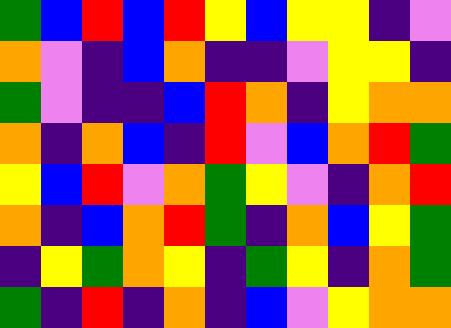[["green", "blue", "red", "blue", "red", "yellow", "blue", "yellow", "yellow", "indigo", "violet"], ["orange", "violet", "indigo", "blue", "orange", "indigo", "indigo", "violet", "yellow", "yellow", "indigo"], ["green", "violet", "indigo", "indigo", "blue", "red", "orange", "indigo", "yellow", "orange", "orange"], ["orange", "indigo", "orange", "blue", "indigo", "red", "violet", "blue", "orange", "red", "green"], ["yellow", "blue", "red", "violet", "orange", "green", "yellow", "violet", "indigo", "orange", "red"], ["orange", "indigo", "blue", "orange", "red", "green", "indigo", "orange", "blue", "yellow", "green"], ["indigo", "yellow", "green", "orange", "yellow", "indigo", "green", "yellow", "indigo", "orange", "green"], ["green", "indigo", "red", "indigo", "orange", "indigo", "blue", "violet", "yellow", "orange", "orange"]]